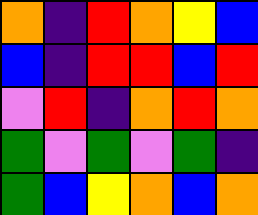[["orange", "indigo", "red", "orange", "yellow", "blue"], ["blue", "indigo", "red", "red", "blue", "red"], ["violet", "red", "indigo", "orange", "red", "orange"], ["green", "violet", "green", "violet", "green", "indigo"], ["green", "blue", "yellow", "orange", "blue", "orange"]]